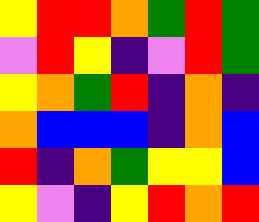[["yellow", "red", "red", "orange", "green", "red", "green"], ["violet", "red", "yellow", "indigo", "violet", "red", "green"], ["yellow", "orange", "green", "red", "indigo", "orange", "indigo"], ["orange", "blue", "blue", "blue", "indigo", "orange", "blue"], ["red", "indigo", "orange", "green", "yellow", "yellow", "blue"], ["yellow", "violet", "indigo", "yellow", "red", "orange", "red"]]